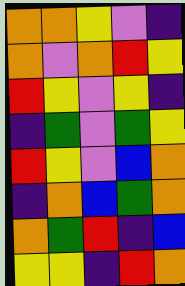[["orange", "orange", "yellow", "violet", "indigo"], ["orange", "violet", "orange", "red", "yellow"], ["red", "yellow", "violet", "yellow", "indigo"], ["indigo", "green", "violet", "green", "yellow"], ["red", "yellow", "violet", "blue", "orange"], ["indigo", "orange", "blue", "green", "orange"], ["orange", "green", "red", "indigo", "blue"], ["yellow", "yellow", "indigo", "red", "orange"]]